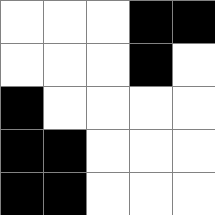[["white", "white", "white", "black", "black"], ["white", "white", "white", "black", "white"], ["black", "white", "white", "white", "white"], ["black", "black", "white", "white", "white"], ["black", "black", "white", "white", "white"]]